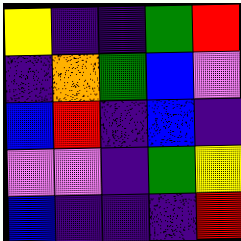[["yellow", "indigo", "indigo", "green", "red"], ["indigo", "orange", "green", "blue", "violet"], ["blue", "red", "indigo", "blue", "indigo"], ["violet", "violet", "indigo", "green", "yellow"], ["blue", "indigo", "indigo", "indigo", "red"]]